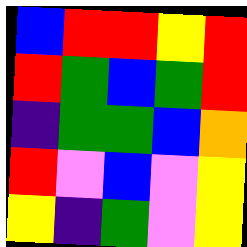[["blue", "red", "red", "yellow", "red"], ["red", "green", "blue", "green", "red"], ["indigo", "green", "green", "blue", "orange"], ["red", "violet", "blue", "violet", "yellow"], ["yellow", "indigo", "green", "violet", "yellow"]]